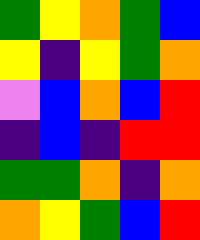[["green", "yellow", "orange", "green", "blue"], ["yellow", "indigo", "yellow", "green", "orange"], ["violet", "blue", "orange", "blue", "red"], ["indigo", "blue", "indigo", "red", "red"], ["green", "green", "orange", "indigo", "orange"], ["orange", "yellow", "green", "blue", "red"]]